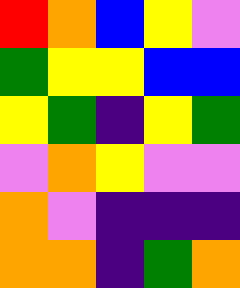[["red", "orange", "blue", "yellow", "violet"], ["green", "yellow", "yellow", "blue", "blue"], ["yellow", "green", "indigo", "yellow", "green"], ["violet", "orange", "yellow", "violet", "violet"], ["orange", "violet", "indigo", "indigo", "indigo"], ["orange", "orange", "indigo", "green", "orange"]]